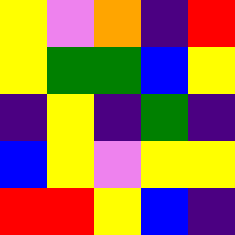[["yellow", "violet", "orange", "indigo", "red"], ["yellow", "green", "green", "blue", "yellow"], ["indigo", "yellow", "indigo", "green", "indigo"], ["blue", "yellow", "violet", "yellow", "yellow"], ["red", "red", "yellow", "blue", "indigo"]]